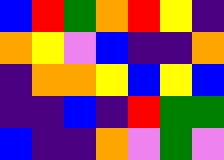[["blue", "red", "green", "orange", "red", "yellow", "indigo"], ["orange", "yellow", "violet", "blue", "indigo", "indigo", "orange"], ["indigo", "orange", "orange", "yellow", "blue", "yellow", "blue"], ["indigo", "indigo", "blue", "indigo", "red", "green", "green"], ["blue", "indigo", "indigo", "orange", "violet", "green", "violet"]]